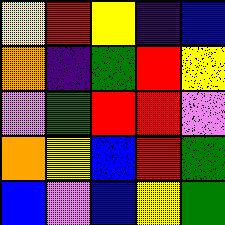[["yellow", "red", "yellow", "indigo", "blue"], ["orange", "indigo", "green", "red", "yellow"], ["violet", "green", "red", "red", "violet"], ["orange", "yellow", "blue", "red", "green"], ["blue", "violet", "blue", "yellow", "green"]]